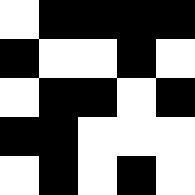[["white", "black", "black", "black", "black"], ["black", "white", "white", "black", "white"], ["white", "black", "black", "white", "black"], ["black", "black", "white", "white", "white"], ["white", "black", "white", "black", "white"]]